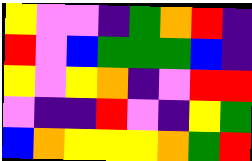[["yellow", "violet", "violet", "indigo", "green", "orange", "red", "indigo"], ["red", "violet", "blue", "green", "green", "green", "blue", "indigo"], ["yellow", "violet", "yellow", "orange", "indigo", "violet", "red", "red"], ["violet", "indigo", "indigo", "red", "violet", "indigo", "yellow", "green"], ["blue", "orange", "yellow", "yellow", "yellow", "orange", "green", "red"]]